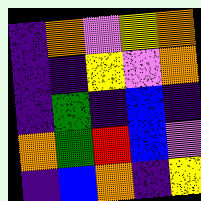[["indigo", "orange", "violet", "yellow", "orange"], ["indigo", "indigo", "yellow", "violet", "orange"], ["indigo", "green", "indigo", "blue", "indigo"], ["orange", "green", "red", "blue", "violet"], ["indigo", "blue", "orange", "indigo", "yellow"]]